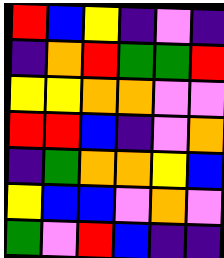[["red", "blue", "yellow", "indigo", "violet", "indigo"], ["indigo", "orange", "red", "green", "green", "red"], ["yellow", "yellow", "orange", "orange", "violet", "violet"], ["red", "red", "blue", "indigo", "violet", "orange"], ["indigo", "green", "orange", "orange", "yellow", "blue"], ["yellow", "blue", "blue", "violet", "orange", "violet"], ["green", "violet", "red", "blue", "indigo", "indigo"]]